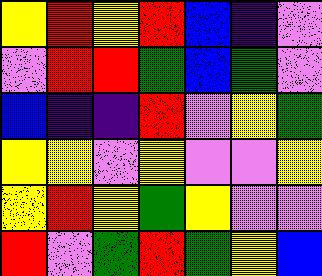[["yellow", "red", "yellow", "red", "blue", "indigo", "violet"], ["violet", "red", "red", "green", "blue", "green", "violet"], ["blue", "indigo", "indigo", "red", "violet", "yellow", "green"], ["yellow", "yellow", "violet", "yellow", "violet", "violet", "yellow"], ["yellow", "red", "yellow", "green", "yellow", "violet", "violet"], ["red", "violet", "green", "red", "green", "yellow", "blue"]]